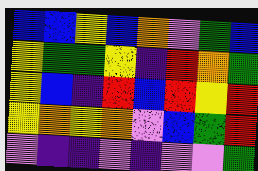[["blue", "blue", "yellow", "blue", "orange", "violet", "green", "blue"], ["yellow", "green", "green", "yellow", "indigo", "red", "orange", "green"], ["yellow", "blue", "indigo", "red", "blue", "red", "yellow", "red"], ["yellow", "orange", "yellow", "orange", "violet", "blue", "green", "red"], ["violet", "indigo", "indigo", "violet", "indigo", "violet", "violet", "green"]]